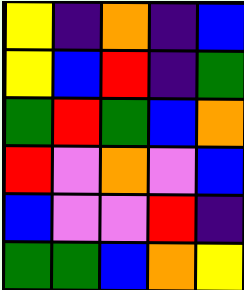[["yellow", "indigo", "orange", "indigo", "blue"], ["yellow", "blue", "red", "indigo", "green"], ["green", "red", "green", "blue", "orange"], ["red", "violet", "orange", "violet", "blue"], ["blue", "violet", "violet", "red", "indigo"], ["green", "green", "blue", "orange", "yellow"]]